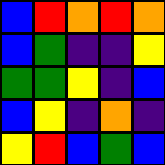[["blue", "red", "orange", "red", "orange"], ["blue", "green", "indigo", "indigo", "yellow"], ["green", "green", "yellow", "indigo", "blue"], ["blue", "yellow", "indigo", "orange", "indigo"], ["yellow", "red", "blue", "green", "blue"]]